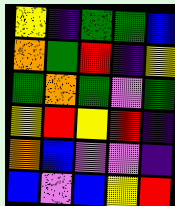[["yellow", "indigo", "green", "green", "blue"], ["orange", "green", "red", "indigo", "yellow"], ["green", "orange", "green", "violet", "green"], ["yellow", "red", "yellow", "red", "indigo"], ["orange", "blue", "violet", "violet", "indigo"], ["blue", "violet", "blue", "yellow", "red"]]